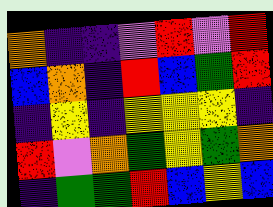[["orange", "indigo", "indigo", "violet", "red", "violet", "red"], ["blue", "orange", "indigo", "red", "blue", "green", "red"], ["indigo", "yellow", "indigo", "yellow", "yellow", "yellow", "indigo"], ["red", "violet", "orange", "green", "yellow", "green", "orange"], ["indigo", "green", "green", "red", "blue", "yellow", "blue"]]